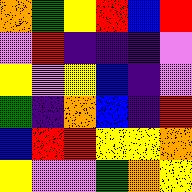[["orange", "green", "yellow", "red", "blue", "red"], ["violet", "red", "indigo", "indigo", "indigo", "violet"], ["yellow", "violet", "yellow", "blue", "indigo", "violet"], ["green", "indigo", "orange", "blue", "indigo", "red"], ["blue", "red", "red", "yellow", "yellow", "orange"], ["yellow", "violet", "violet", "green", "orange", "yellow"]]